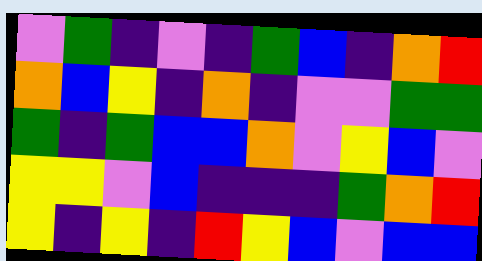[["violet", "green", "indigo", "violet", "indigo", "green", "blue", "indigo", "orange", "red"], ["orange", "blue", "yellow", "indigo", "orange", "indigo", "violet", "violet", "green", "green"], ["green", "indigo", "green", "blue", "blue", "orange", "violet", "yellow", "blue", "violet"], ["yellow", "yellow", "violet", "blue", "indigo", "indigo", "indigo", "green", "orange", "red"], ["yellow", "indigo", "yellow", "indigo", "red", "yellow", "blue", "violet", "blue", "blue"]]